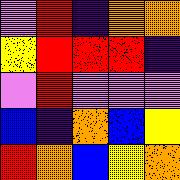[["violet", "red", "indigo", "orange", "orange"], ["yellow", "red", "red", "red", "indigo"], ["violet", "red", "violet", "violet", "violet"], ["blue", "indigo", "orange", "blue", "yellow"], ["red", "orange", "blue", "yellow", "orange"]]